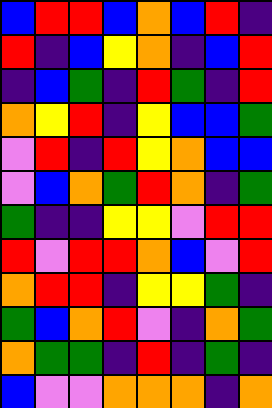[["blue", "red", "red", "blue", "orange", "blue", "red", "indigo"], ["red", "indigo", "blue", "yellow", "orange", "indigo", "blue", "red"], ["indigo", "blue", "green", "indigo", "red", "green", "indigo", "red"], ["orange", "yellow", "red", "indigo", "yellow", "blue", "blue", "green"], ["violet", "red", "indigo", "red", "yellow", "orange", "blue", "blue"], ["violet", "blue", "orange", "green", "red", "orange", "indigo", "green"], ["green", "indigo", "indigo", "yellow", "yellow", "violet", "red", "red"], ["red", "violet", "red", "red", "orange", "blue", "violet", "red"], ["orange", "red", "red", "indigo", "yellow", "yellow", "green", "indigo"], ["green", "blue", "orange", "red", "violet", "indigo", "orange", "green"], ["orange", "green", "green", "indigo", "red", "indigo", "green", "indigo"], ["blue", "violet", "violet", "orange", "orange", "orange", "indigo", "orange"]]